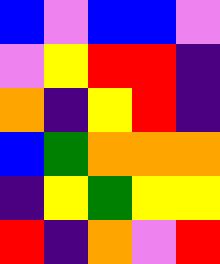[["blue", "violet", "blue", "blue", "violet"], ["violet", "yellow", "red", "red", "indigo"], ["orange", "indigo", "yellow", "red", "indigo"], ["blue", "green", "orange", "orange", "orange"], ["indigo", "yellow", "green", "yellow", "yellow"], ["red", "indigo", "orange", "violet", "red"]]